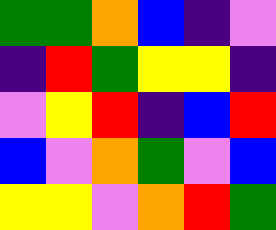[["green", "green", "orange", "blue", "indigo", "violet"], ["indigo", "red", "green", "yellow", "yellow", "indigo"], ["violet", "yellow", "red", "indigo", "blue", "red"], ["blue", "violet", "orange", "green", "violet", "blue"], ["yellow", "yellow", "violet", "orange", "red", "green"]]